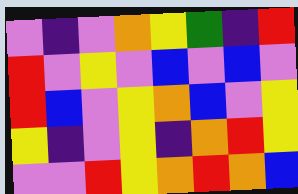[["violet", "indigo", "violet", "orange", "yellow", "green", "indigo", "red"], ["red", "violet", "yellow", "violet", "blue", "violet", "blue", "violet"], ["red", "blue", "violet", "yellow", "orange", "blue", "violet", "yellow"], ["yellow", "indigo", "violet", "yellow", "indigo", "orange", "red", "yellow"], ["violet", "violet", "red", "yellow", "orange", "red", "orange", "blue"]]